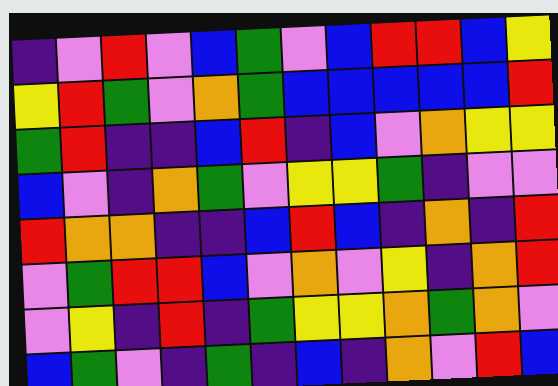[["indigo", "violet", "red", "violet", "blue", "green", "violet", "blue", "red", "red", "blue", "yellow"], ["yellow", "red", "green", "violet", "orange", "green", "blue", "blue", "blue", "blue", "blue", "red"], ["green", "red", "indigo", "indigo", "blue", "red", "indigo", "blue", "violet", "orange", "yellow", "yellow"], ["blue", "violet", "indigo", "orange", "green", "violet", "yellow", "yellow", "green", "indigo", "violet", "violet"], ["red", "orange", "orange", "indigo", "indigo", "blue", "red", "blue", "indigo", "orange", "indigo", "red"], ["violet", "green", "red", "red", "blue", "violet", "orange", "violet", "yellow", "indigo", "orange", "red"], ["violet", "yellow", "indigo", "red", "indigo", "green", "yellow", "yellow", "orange", "green", "orange", "violet"], ["blue", "green", "violet", "indigo", "green", "indigo", "blue", "indigo", "orange", "violet", "red", "blue"]]